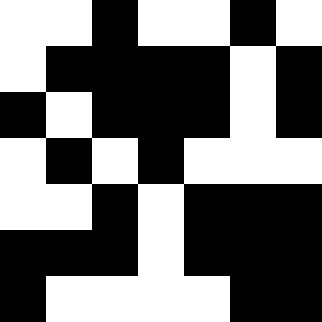[["white", "white", "black", "white", "white", "black", "white"], ["white", "black", "black", "black", "black", "white", "black"], ["black", "white", "black", "black", "black", "white", "black"], ["white", "black", "white", "black", "white", "white", "white"], ["white", "white", "black", "white", "black", "black", "black"], ["black", "black", "black", "white", "black", "black", "black"], ["black", "white", "white", "white", "white", "black", "black"]]